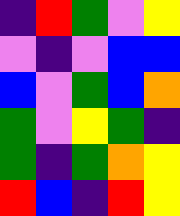[["indigo", "red", "green", "violet", "yellow"], ["violet", "indigo", "violet", "blue", "blue"], ["blue", "violet", "green", "blue", "orange"], ["green", "violet", "yellow", "green", "indigo"], ["green", "indigo", "green", "orange", "yellow"], ["red", "blue", "indigo", "red", "yellow"]]